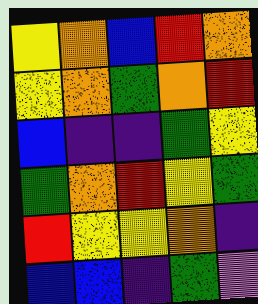[["yellow", "orange", "blue", "red", "orange"], ["yellow", "orange", "green", "orange", "red"], ["blue", "indigo", "indigo", "green", "yellow"], ["green", "orange", "red", "yellow", "green"], ["red", "yellow", "yellow", "orange", "indigo"], ["blue", "blue", "indigo", "green", "violet"]]